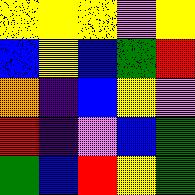[["yellow", "yellow", "yellow", "violet", "yellow"], ["blue", "yellow", "blue", "green", "red"], ["orange", "indigo", "blue", "yellow", "violet"], ["red", "indigo", "violet", "blue", "green"], ["green", "blue", "red", "yellow", "green"]]